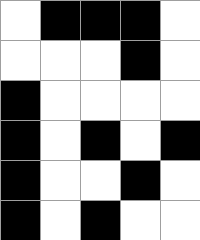[["white", "black", "black", "black", "white"], ["white", "white", "white", "black", "white"], ["black", "white", "white", "white", "white"], ["black", "white", "black", "white", "black"], ["black", "white", "white", "black", "white"], ["black", "white", "black", "white", "white"]]